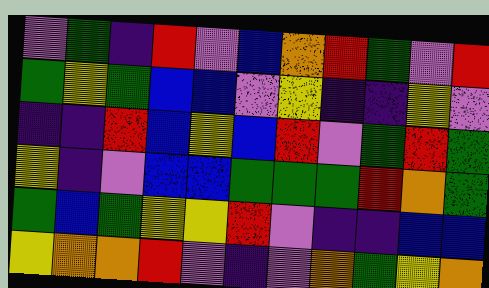[["violet", "green", "indigo", "red", "violet", "blue", "orange", "red", "green", "violet", "red"], ["green", "yellow", "green", "blue", "blue", "violet", "yellow", "indigo", "indigo", "yellow", "violet"], ["indigo", "indigo", "red", "blue", "yellow", "blue", "red", "violet", "green", "red", "green"], ["yellow", "indigo", "violet", "blue", "blue", "green", "green", "green", "red", "orange", "green"], ["green", "blue", "green", "yellow", "yellow", "red", "violet", "indigo", "indigo", "blue", "blue"], ["yellow", "orange", "orange", "red", "violet", "indigo", "violet", "orange", "green", "yellow", "orange"]]